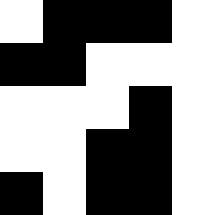[["white", "black", "black", "black", "white"], ["black", "black", "white", "white", "white"], ["white", "white", "white", "black", "white"], ["white", "white", "black", "black", "white"], ["black", "white", "black", "black", "white"]]